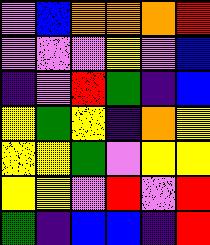[["violet", "blue", "orange", "orange", "orange", "red"], ["violet", "violet", "violet", "yellow", "violet", "blue"], ["indigo", "violet", "red", "green", "indigo", "blue"], ["yellow", "green", "yellow", "indigo", "orange", "yellow"], ["yellow", "yellow", "green", "violet", "yellow", "yellow"], ["yellow", "yellow", "violet", "red", "violet", "red"], ["green", "indigo", "blue", "blue", "indigo", "red"]]